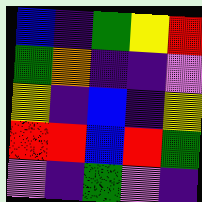[["blue", "indigo", "green", "yellow", "red"], ["green", "orange", "indigo", "indigo", "violet"], ["yellow", "indigo", "blue", "indigo", "yellow"], ["red", "red", "blue", "red", "green"], ["violet", "indigo", "green", "violet", "indigo"]]